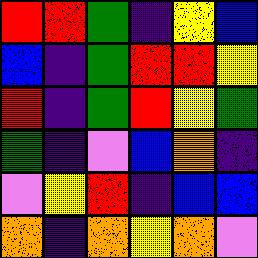[["red", "red", "green", "indigo", "yellow", "blue"], ["blue", "indigo", "green", "red", "red", "yellow"], ["red", "indigo", "green", "red", "yellow", "green"], ["green", "indigo", "violet", "blue", "orange", "indigo"], ["violet", "yellow", "red", "indigo", "blue", "blue"], ["orange", "indigo", "orange", "yellow", "orange", "violet"]]